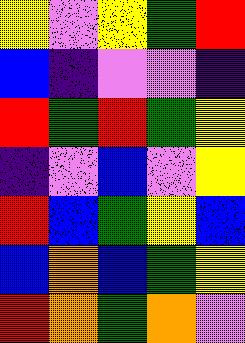[["yellow", "violet", "yellow", "green", "red"], ["blue", "indigo", "violet", "violet", "indigo"], ["red", "green", "red", "green", "yellow"], ["indigo", "violet", "blue", "violet", "yellow"], ["red", "blue", "green", "yellow", "blue"], ["blue", "orange", "blue", "green", "yellow"], ["red", "orange", "green", "orange", "violet"]]